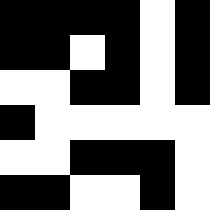[["black", "black", "black", "black", "white", "black"], ["black", "black", "white", "black", "white", "black"], ["white", "white", "black", "black", "white", "black"], ["black", "white", "white", "white", "white", "white"], ["white", "white", "black", "black", "black", "white"], ["black", "black", "white", "white", "black", "white"]]